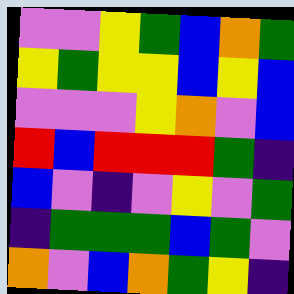[["violet", "violet", "yellow", "green", "blue", "orange", "green"], ["yellow", "green", "yellow", "yellow", "blue", "yellow", "blue"], ["violet", "violet", "violet", "yellow", "orange", "violet", "blue"], ["red", "blue", "red", "red", "red", "green", "indigo"], ["blue", "violet", "indigo", "violet", "yellow", "violet", "green"], ["indigo", "green", "green", "green", "blue", "green", "violet"], ["orange", "violet", "blue", "orange", "green", "yellow", "indigo"]]